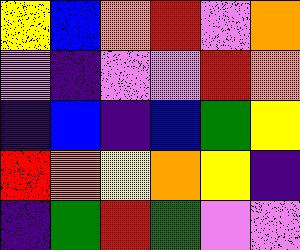[["yellow", "blue", "orange", "red", "violet", "orange"], ["violet", "indigo", "violet", "violet", "red", "orange"], ["indigo", "blue", "indigo", "blue", "green", "yellow"], ["red", "orange", "yellow", "orange", "yellow", "indigo"], ["indigo", "green", "red", "green", "violet", "violet"]]